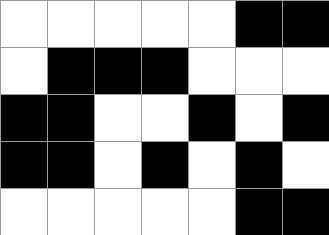[["white", "white", "white", "white", "white", "black", "black"], ["white", "black", "black", "black", "white", "white", "white"], ["black", "black", "white", "white", "black", "white", "black"], ["black", "black", "white", "black", "white", "black", "white"], ["white", "white", "white", "white", "white", "black", "black"]]